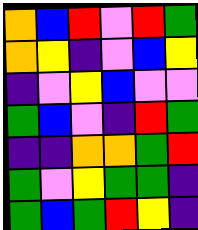[["orange", "blue", "red", "violet", "red", "green"], ["orange", "yellow", "indigo", "violet", "blue", "yellow"], ["indigo", "violet", "yellow", "blue", "violet", "violet"], ["green", "blue", "violet", "indigo", "red", "green"], ["indigo", "indigo", "orange", "orange", "green", "red"], ["green", "violet", "yellow", "green", "green", "indigo"], ["green", "blue", "green", "red", "yellow", "indigo"]]